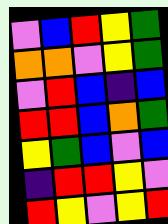[["violet", "blue", "red", "yellow", "green"], ["orange", "orange", "violet", "yellow", "green"], ["violet", "red", "blue", "indigo", "blue"], ["red", "red", "blue", "orange", "green"], ["yellow", "green", "blue", "violet", "blue"], ["indigo", "red", "red", "yellow", "violet"], ["red", "yellow", "violet", "yellow", "red"]]